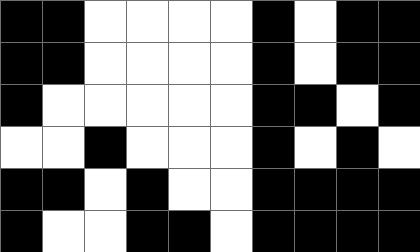[["black", "black", "white", "white", "white", "white", "black", "white", "black", "black"], ["black", "black", "white", "white", "white", "white", "black", "white", "black", "black"], ["black", "white", "white", "white", "white", "white", "black", "black", "white", "black"], ["white", "white", "black", "white", "white", "white", "black", "white", "black", "white"], ["black", "black", "white", "black", "white", "white", "black", "black", "black", "black"], ["black", "white", "white", "black", "black", "white", "black", "black", "black", "black"]]